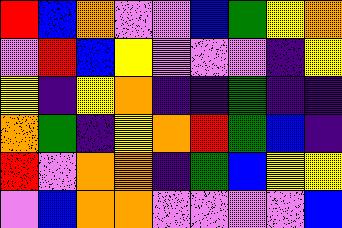[["red", "blue", "orange", "violet", "violet", "blue", "green", "yellow", "orange"], ["violet", "red", "blue", "yellow", "violet", "violet", "violet", "indigo", "yellow"], ["yellow", "indigo", "yellow", "orange", "indigo", "indigo", "green", "indigo", "indigo"], ["orange", "green", "indigo", "yellow", "orange", "red", "green", "blue", "indigo"], ["red", "violet", "orange", "orange", "indigo", "green", "blue", "yellow", "yellow"], ["violet", "blue", "orange", "orange", "violet", "violet", "violet", "violet", "blue"]]